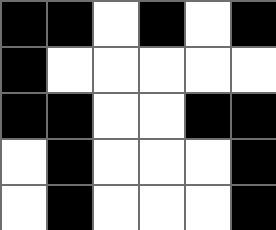[["black", "black", "white", "black", "white", "black"], ["black", "white", "white", "white", "white", "white"], ["black", "black", "white", "white", "black", "black"], ["white", "black", "white", "white", "white", "black"], ["white", "black", "white", "white", "white", "black"]]